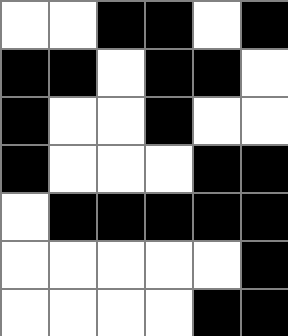[["white", "white", "black", "black", "white", "black"], ["black", "black", "white", "black", "black", "white"], ["black", "white", "white", "black", "white", "white"], ["black", "white", "white", "white", "black", "black"], ["white", "black", "black", "black", "black", "black"], ["white", "white", "white", "white", "white", "black"], ["white", "white", "white", "white", "black", "black"]]